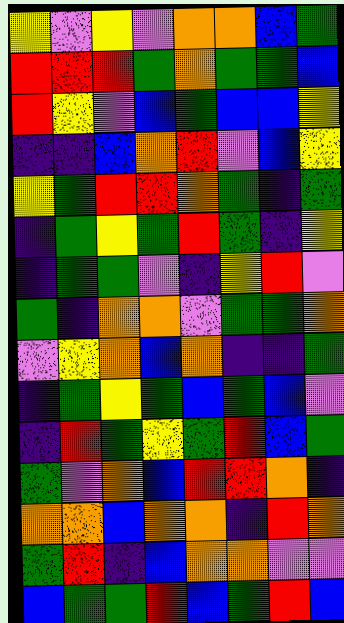[["yellow", "violet", "yellow", "violet", "orange", "orange", "blue", "green"], ["red", "red", "red", "green", "orange", "green", "green", "blue"], ["red", "yellow", "violet", "blue", "green", "blue", "blue", "yellow"], ["indigo", "indigo", "blue", "orange", "red", "violet", "blue", "yellow"], ["yellow", "green", "red", "red", "orange", "green", "indigo", "green"], ["indigo", "green", "yellow", "green", "red", "green", "indigo", "yellow"], ["indigo", "green", "green", "violet", "indigo", "yellow", "red", "violet"], ["green", "indigo", "orange", "orange", "violet", "green", "green", "orange"], ["violet", "yellow", "orange", "blue", "orange", "indigo", "indigo", "green"], ["indigo", "green", "yellow", "green", "blue", "green", "blue", "violet"], ["indigo", "red", "green", "yellow", "green", "red", "blue", "green"], ["green", "violet", "orange", "blue", "red", "red", "orange", "indigo"], ["orange", "orange", "blue", "orange", "orange", "indigo", "red", "orange"], ["green", "red", "indigo", "blue", "orange", "orange", "violet", "violet"], ["blue", "green", "green", "red", "blue", "green", "red", "blue"]]